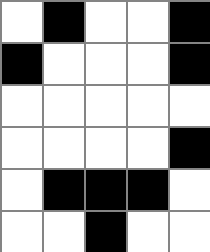[["white", "black", "white", "white", "black"], ["black", "white", "white", "white", "black"], ["white", "white", "white", "white", "white"], ["white", "white", "white", "white", "black"], ["white", "black", "black", "black", "white"], ["white", "white", "black", "white", "white"]]